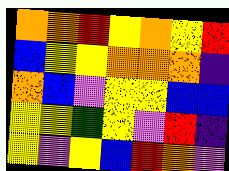[["orange", "orange", "red", "yellow", "orange", "yellow", "red"], ["blue", "yellow", "yellow", "orange", "orange", "orange", "indigo"], ["orange", "blue", "violet", "yellow", "yellow", "blue", "blue"], ["yellow", "yellow", "green", "yellow", "violet", "red", "indigo"], ["yellow", "violet", "yellow", "blue", "red", "orange", "violet"]]